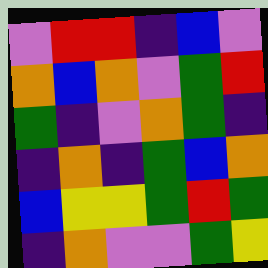[["violet", "red", "red", "indigo", "blue", "violet"], ["orange", "blue", "orange", "violet", "green", "red"], ["green", "indigo", "violet", "orange", "green", "indigo"], ["indigo", "orange", "indigo", "green", "blue", "orange"], ["blue", "yellow", "yellow", "green", "red", "green"], ["indigo", "orange", "violet", "violet", "green", "yellow"]]